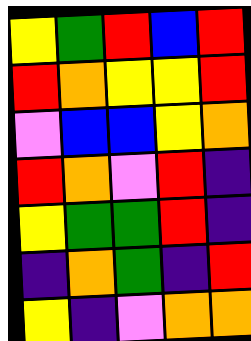[["yellow", "green", "red", "blue", "red"], ["red", "orange", "yellow", "yellow", "red"], ["violet", "blue", "blue", "yellow", "orange"], ["red", "orange", "violet", "red", "indigo"], ["yellow", "green", "green", "red", "indigo"], ["indigo", "orange", "green", "indigo", "red"], ["yellow", "indigo", "violet", "orange", "orange"]]